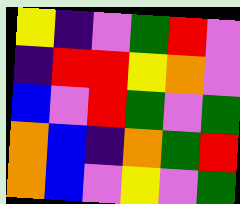[["yellow", "indigo", "violet", "green", "red", "violet"], ["indigo", "red", "red", "yellow", "orange", "violet"], ["blue", "violet", "red", "green", "violet", "green"], ["orange", "blue", "indigo", "orange", "green", "red"], ["orange", "blue", "violet", "yellow", "violet", "green"]]